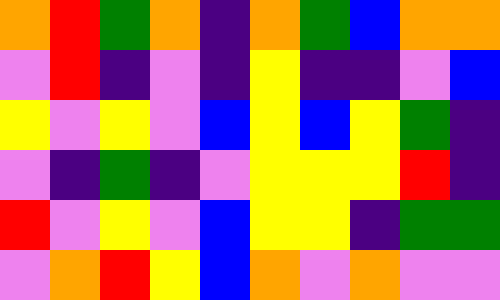[["orange", "red", "green", "orange", "indigo", "orange", "green", "blue", "orange", "orange"], ["violet", "red", "indigo", "violet", "indigo", "yellow", "indigo", "indigo", "violet", "blue"], ["yellow", "violet", "yellow", "violet", "blue", "yellow", "blue", "yellow", "green", "indigo"], ["violet", "indigo", "green", "indigo", "violet", "yellow", "yellow", "yellow", "red", "indigo"], ["red", "violet", "yellow", "violet", "blue", "yellow", "yellow", "indigo", "green", "green"], ["violet", "orange", "red", "yellow", "blue", "orange", "violet", "orange", "violet", "violet"]]